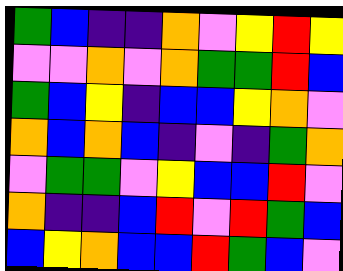[["green", "blue", "indigo", "indigo", "orange", "violet", "yellow", "red", "yellow"], ["violet", "violet", "orange", "violet", "orange", "green", "green", "red", "blue"], ["green", "blue", "yellow", "indigo", "blue", "blue", "yellow", "orange", "violet"], ["orange", "blue", "orange", "blue", "indigo", "violet", "indigo", "green", "orange"], ["violet", "green", "green", "violet", "yellow", "blue", "blue", "red", "violet"], ["orange", "indigo", "indigo", "blue", "red", "violet", "red", "green", "blue"], ["blue", "yellow", "orange", "blue", "blue", "red", "green", "blue", "violet"]]